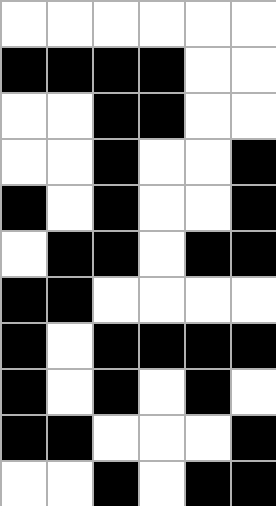[["white", "white", "white", "white", "white", "white"], ["black", "black", "black", "black", "white", "white"], ["white", "white", "black", "black", "white", "white"], ["white", "white", "black", "white", "white", "black"], ["black", "white", "black", "white", "white", "black"], ["white", "black", "black", "white", "black", "black"], ["black", "black", "white", "white", "white", "white"], ["black", "white", "black", "black", "black", "black"], ["black", "white", "black", "white", "black", "white"], ["black", "black", "white", "white", "white", "black"], ["white", "white", "black", "white", "black", "black"]]